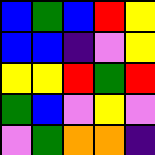[["blue", "green", "blue", "red", "yellow"], ["blue", "blue", "indigo", "violet", "yellow"], ["yellow", "yellow", "red", "green", "red"], ["green", "blue", "violet", "yellow", "violet"], ["violet", "green", "orange", "orange", "indigo"]]